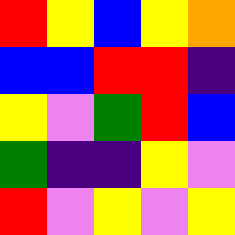[["red", "yellow", "blue", "yellow", "orange"], ["blue", "blue", "red", "red", "indigo"], ["yellow", "violet", "green", "red", "blue"], ["green", "indigo", "indigo", "yellow", "violet"], ["red", "violet", "yellow", "violet", "yellow"]]